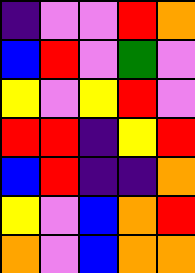[["indigo", "violet", "violet", "red", "orange"], ["blue", "red", "violet", "green", "violet"], ["yellow", "violet", "yellow", "red", "violet"], ["red", "red", "indigo", "yellow", "red"], ["blue", "red", "indigo", "indigo", "orange"], ["yellow", "violet", "blue", "orange", "red"], ["orange", "violet", "blue", "orange", "orange"]]